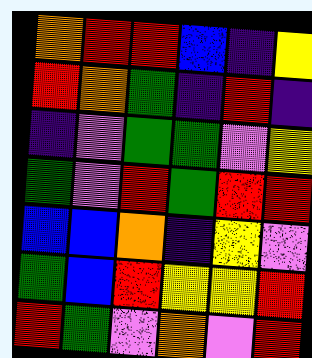[["orange", "red", "red", "blue", "indigo", "yellow"], ["red", "orange", "green", "indigo", "red", "indigo"], ["indigo", "violet", "green", "green", "violet", "yellow"], ["green", "violet", "red", "green", "red", "red"], ["blue", "blue", "orange", "indigo", "yellow", "violet"], ["green", "blue", "red", "yellow", "yellow", "red"], ["red", "green", "violet", "orange", "violet", "red"]]